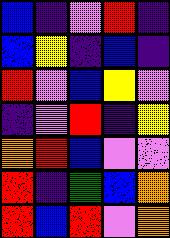[["blue", "indigo", "violet", "red", "indigo"], ["blue", "yellow", "indigo", "blue", "indigo"], ["red", "violet", "blue", "yellow", "violet"], ["indigo", "violet", "red", "indigo", "yellow"], ["orange", "red", "blue", "violet", "violet"], ["red", "indigo", "green", "blue", "orange"], ["red", "blue", "red", "violet", "orange"]]